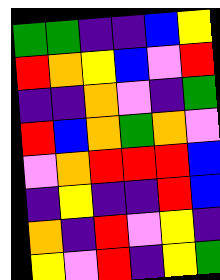[["green", "green", "indigo", "indigo", "blue", "yellow"], ["red", "orange", "yellow", "blue", "violet", "red"], ["indigo", "indigo", "orange", "violet", "indigo", "green"], ["red", "blue", "orange", "green", "orange", "violet"], ["violet", "orange", "red", "red", "red", "blue"], ["indigo", "yellow", "indigo", "indigo", "red", "blue"], ["orange", "indigo", "red", "violet", "yellow", "indigo"], ["yellow", "violet", "red", "indigo", "yellow", "green"]]